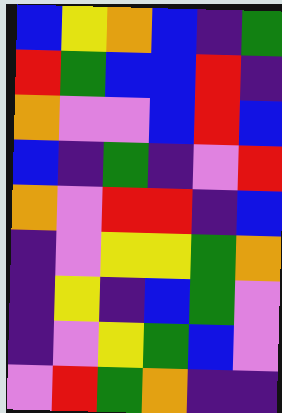[["blue", "yellow", "orange", "blue", "indigo", "green"], ["red", "green", "blue", "blue", "red", "indigo"], ["orange", "violet", "violet", "blue", "red", "blue"], ["blue", "indigo", "green", "indigo", "violet", "red"], ["orange", "violet", "red", "red", "indigo", "blue"], ["indigo", "violet", "yellow", "yellow", "green", "orange"], ["indigo", "yellow", "indigo", "blue", "green", "violet"], ["indigo", "violet", "yellow", "green", "blue", "violet"], ["violet", "red", "green", "orange", "indigo", "indigo"]]